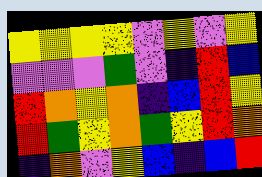[["yellow", "yellow", "yellow", "yellow", "violet", "yellow", "violet", "yellow"], ["violet", "violet", "violet", "green", "violet", "indigo", "red", "blue"], ["red", "orange", "yellow", "orange", "indigo", "blue", "red", "yellow"], ["red", "green", "yellow", "orange", "green", "yellow", "red", "orange"], ["indigo", "orange", "violet", "yellow", "blue", "indigo", "blue", "red"]]